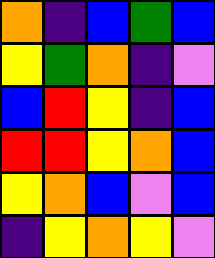[["orange", "indigo", "blue", "green", "blue"], ["yellow", "green", "orange", "indigo", "violet"], ["blue", "red", "yellow", "indigo", "blue"], ["red", "red", "yellow", "orange", "blue"], ["yellow", "orange", "blue", "violet", "blue"], ["indigo", "yellow", "orange", "yellow", "violet"]]